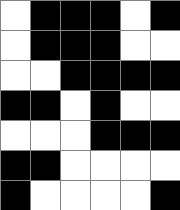[["white", "black", "black", "black", "white", "black"], ["white", "black", "black", "black", "white", "white"], ["white", "white", "black", "black", "black", "black"], ["black", "black", "white", "black", "white", "white"], ["white", "white", "white", "black", "black", "black"], ["black", "black", "white", "white", "white", "white"], ["black", "white", "white", "white", "white", "black"]]